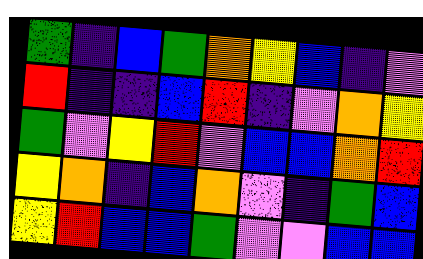[["green", "indigo", "blue", "green", "orange", "yellow", "blue", "indigo", "violet"], ["red", "indigo", "indigo", "blue", "red", "indigo", "violet", "orange", "yellow"], ["green", "violet", "yellow", "red", "violet", "blue", "blue", "orange", "red"], ["yellow", "orange", "indigo", "blue", "orange", "violet", "indigo", "green", "blue"], ["yellow", "red", "blue", "blue", "green", "violet", "violet", "blue", "blue"]]